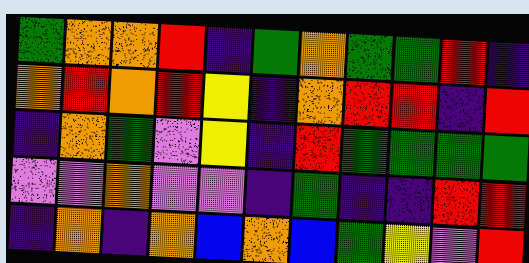[["green", "orange", "orange", "red", "indigo", "green", "orange", "green", "green", "red", "indigo"], ["orange", "red", "orange", "red", "yellow", "indigo", "orange", "red", "red", "indigo", "red"], ["indigo", "orange", "green", "violet", "yellow", "indigo", "red", "green", "green", "green", "green"], ["violet", "violet", "orange", "violet", "violet", "indigo", "green", "indigo", "indigo", "red", "red"], ["indigo", "orange", "indigo", "orange", "blue", "orange", "blue", "green", "yellow", "violet", "red"]]